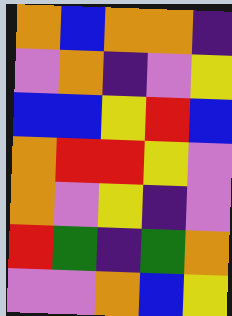[["orange", "blue", "orange", "orange", "indigo"], ["violet", "orange", "indigo", "violet", "yellow"], ["blue", "blue", "yellow", "red", "blue"], ["orange", "red", "red", "yellow", "violet"], ["orange", "violet", "yellow", "indigo", "violet"], ["red", "green", "indigo", "green", "orange"], ["violet", "violet", "orange", "blue", "yellow"]]